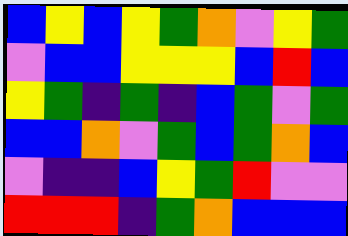[["blue", "yellow", "blue", "yellow", "green", "orange", "violet", "yellow", "green"], ["violet", "blue", "blue", "yellow", "yellow", "yellow", "blue", "red", "blue"], ["yellow", "green", "indigo", "green", "indigo", "blue", "green", "violet", "green"], ["blue", "blue", "orange", "violet", "green", "blue", "green", "orange", "blue"], ["violet", "indigo", "indigo", "blue", "yellow", "green", "red", "violet", "violet"], ["red", "red", "red", "indigo", "green", "orange", "blue", "blue", "blue"]]